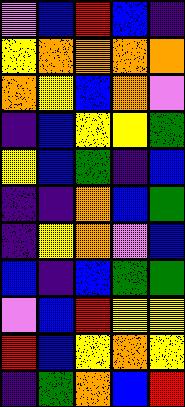[["violet", "blue", "red", "blue", "indigo"], ["yellow", "orange", "orange", "orange", "orange"], ["orange", "yellow", "blue", "orange", "violet"], ["indigo", "blue", "yellow", "yellow", "green"], ["yellow", "blue", "green", "indigo", "blue"], ["indigo", "indigo", "orange", "blue", "green"], ["indigo", "yellow", "orange", "violet", "blue"], ["blue", "indigo", "blue", "green", "green"], ["violet", "blue", "red", "yellow", "yellow"], ["red", "blue", "yellow", "orange", "yellow"], ["indigo", "green", "orange", "blue", "red"]]